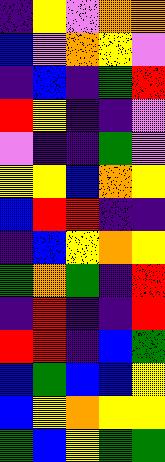[["indigo", "yellow", "violet", "orange", "orange"], ["blue", "violet", "orange", "yellow", "violet"], ["indigo", "blue", "indigo", "green", "red"], ["red", "yellow", "indigo", "indigo", "violet"], ["violet", "indigo", "indigo", "green", "violet"], ["yellow", "yellow", "blue", "orange", "yellow"], ["blue", "red", "red", "indigo", "indigo"], ["indigo", "blue", "yellow", "orange", "yellow"], ["green", "orange", "green", "indigo", "red"], ["indigo", "red", "indigo", "indigo", "red"], ["red", "red", "indigo", "blue", "green"], ["blue", "green", "blue", "blue", "yellow"], ["blue", "yellow", "orange", "yellow", "yellow"], ["green", "blue", "yellow", "green", "green"]]